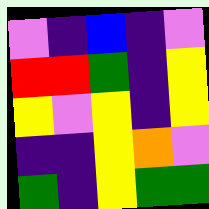[["violet", "indigo", "blue", "indigo", "violet"], ["red", "red", "green", "indigo", "yellow"], ["yellow", "violet", "yellow", "indigo", "yellow"], ["indigo", "indigo", "yellow", "orange", "violet"], ["green", "indigo", "yellow", "green", "green"]]